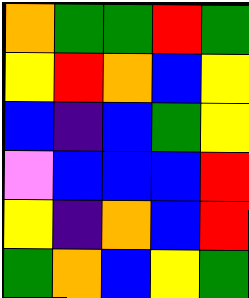[["orange", "green", "green", "red", "green"], ["yellow", "red", "orange", "blue", "yellow"], ["blue", "indigo", "blue", "green", "yellow"], ["violet", "blue", "blue", "blue", "red"], ["yellow", "indigo", "orange", "blue", "red"], ["green", "orange", "blue", "yellow", "green"]]